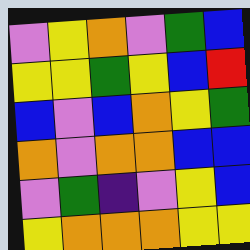[["violet", "yellow", "orange", "violet", "green", "blue"], ["yellow", "yellow", "green", "yellow", "blue", "red"], ["blue", "violet", "blue", "orange", "yellow", "green"], ["orange", "violet", "orange", "orange", "blue", "blue"], ["violet", "green", "indigo", "violet", "yellow", "blue"], ["yellow", "orange", "orange", "orange", "yellow", "yellow"]]